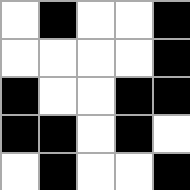[["white", "black", "white", "white", "black"], ["white", "white", "white", "white", "black"], ["black", "white", "white", "black", "black"], ["black", "black", "white", "black", "white"], ["white", "black", "white", "white", "black"]]